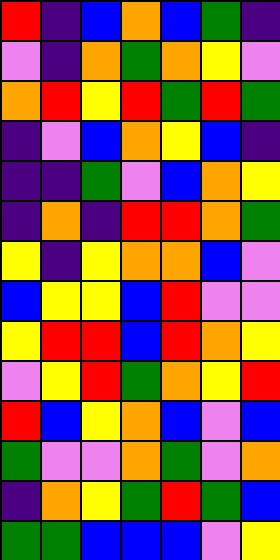[["red", "indigo", "blue", "orange", "blue", "green", "indigo"], ["violet", "indigo", "orange", "green", "orange", "yellow", "violet"], ["orange", "red", "yellow", "red", "green", "red", "green"], ["indigo", "violet", "blue", "orange", "yellow", "blue", "indigo"], ["indigo", "indigo", "green", "violet", "blue", "orange", "yellow"], ["indigo", "orange", "indigo", "red", "red", "orange", "green"], ["yellow", "indigo", "yellow", "orange", "orange", "blue", "violet"], ["blue", "yellow", "yellow", "blue", "red", "violet", "violet"], ["yellow", "red", "red", "blue", "red", "orange", "yellow"], ["violet", "yellow", "red", "green", "orange", "yellow", "red"], ["red", "blue", "yellow", "orange", "blue", "violet", "blue"], ["green", "violet", "violet", "orange", "green", "violet", "orange"], ["indigo", "orange", "yellow", "green", "red", "green", "blue"], ["green", "green", "blue", "blue", "blue", "violet", "yellow"]]